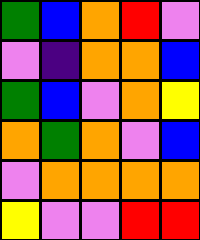[["green", "blue", "orange", "red", "violet"], ["violet", "indigo", "orange", "orange", "blue"], ["green", "blue", "violet", "orange", "yellow"], ["orange", "green", "orange", "violet", "blue"], ["violet", "orange", "orange", "orange", "orange"], ["yellow", "violet", "violet", "red", "red"]]